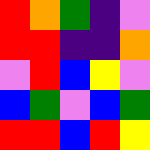[["red", "orange", "green", "indigo", "violet"], ["red", "red", "indigo", "indigo", "orange"], ["violet", "red", "blue", "yellow", "violet"], ["blue", "green", "violet", "blue", "green"], ["red", "red", "blue", "red", "yellow"]]